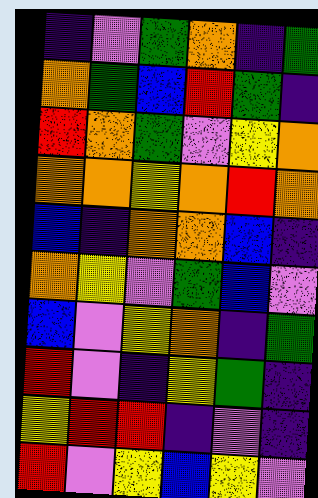[["indigo", "violet", "green", "orange", "indigo", "green"], ["orange", "green", "blue", "red", "green", "indigo"], ["red", "orange", "green", "violet", "yellow", "orange"], ["orange", "orange", "yellow", "orange", "red", "orange"], ["blue", "indigo", "orange", "orange", "blue", "indigo"], ["orange", "yellow", "violet", "green", "blue", "violet"], ["blue", "violet", "yellow", "orange", "indigo", "green"], ["red", "violet", "indigo", "yellow", "green", "indigo"], ["yellow", "red", "red", "indigo", "violet", "indigo"], ["red", "violet", "yellow", "blue", "yellow", "violet"]]